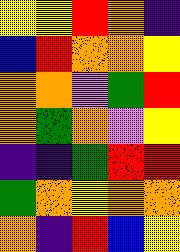[["yellow", "yellow", "red", "orange", "indigo"], ["blue", "red", "orange", "orange", "yellow"], ["orange", "orange", "violet", "green", "red"], ["orange", "green", "orange", "violet", "yellow"], ["indigo", "indigo", "green", "red", "red"], ["green", "orange", "yellow", "orange", "orange"], ["orange", "indigo", "red", "blue", "yellow"]]